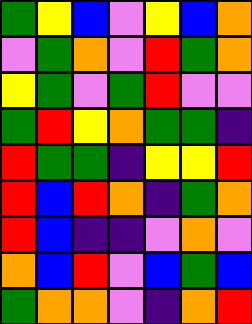[["green", "yellow", "blue", "violet", "yellow", "blue", "orange"], ["violet", "green", "orange", "violet", "red", "green", "orange"], ["yellow", "green", "violet", "green", "red", "violet", "violet"], ["green", "red", "yellow", "orange", "green", "green", "indigo"], ["red", "green", "green", "indigo", "yellow", "yellow", "red"], ["red", "blue", "red", "orange", "indigo", "green", "orange"], ["red", "blue", "indigo", "indigo", "violet", "orange", "violet"], ["orange", "blue", "red", "violet", "blue", "green", "blue"], ["green", "orange", "orange", "violet", "indigo", "orange", "red"]]